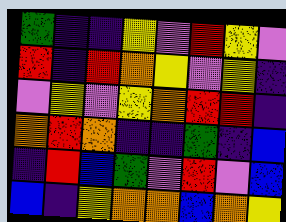[["green", "indigo", "indigo", "yellow", "violet", "red", "yellow", "violet"], ["red", "indigo", "red", "orange", "yellow", "violet", "yellow", "indigo"], ["violet", "yellow", "violet", "yellow", "orange", "red", "red", "indigo"], ["orange", "red", "orange", "indigo", "indigo", "green", "indigo", "blue"], ["indigo", "red", "blue", "green", "violet", "red", "violet", "blue"], ["blue", "indigo", "yellow", "orange", "orange", "blue", "orange", "yellow"]]